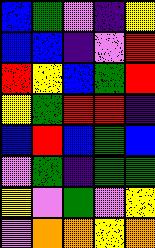[["blue", "green", "violet", "indigo", "yellow"], ["blue", "blue", "indigo", "violet", "red"], ["red", "yellow", "blue", "green", "red"], ["yellow", "green", "red", "red", "indigo"], ["blue", "red", "blue", "green", "blue"], ["violet", "green", "indigo", "green", "green"], ["yellow", "violet", "green", "violet", "yellow"], ["violet", "orange", "orange", "yellow", "orange"]]